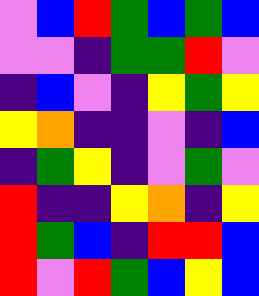[["violet", "blue", "red", "green", "blue", "green", "blue"], ["violet", "violet", "indigo", "green", "green", "red", "violet"], ["indigo", "blue", "violet", "indigo", "yellow", "green", "yellow"], ["yellow", "orange", "indigo", "indigo", "violet", "indigo", "blue"], ["indigo", "green", "yellow", "indigo", "violet", "green", "violet"], ["red", "indigo", "indigo", "yellow", "orange", "indigo", "yellow"], ["red", "green", "blue", "indigo", "red", "red", "blue"], ["red", "violet", "red", "green", "blue", "yellow", "blue"]]